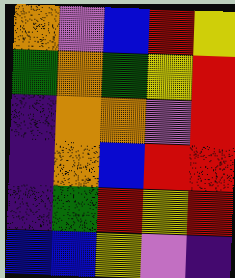[["orange", "violet", "blue", "red", "yellow"], ["green", "orange", "green", "yellow", "red"], ["indigo", "orange", "orange", "violet", "red"], ["indigo", "orange", "blue", "red", "red"], ["indigo", "green", "red", "yellow", "red"], ["blue", "blue", "yellow", "violet", "indigo"]]